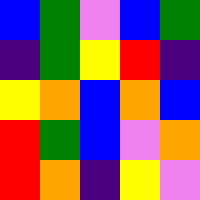[["blue", "green", "violet", "blue", "green"], ["indigo", "green", "yellow", "red", "indigo"], ["yellow", "orange", "blue", "orange", "blue"], ["red", "green", "blue", "violet", "orange"], ["red", "orange", "indigo", "yellow", "violet"]]